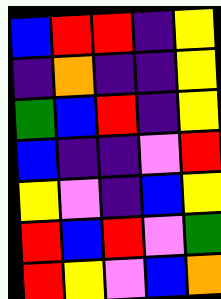[["blue", "red", "red", "indigo", "yellow"], ["indigo", "orange", "indigo", "indigo", "yellow"], ["green", "blue", "red", "indigo", "yellow"], ["blue", "indigo", "indigo", "violet", "red"], ["yellow", "violet", "indigo", "blue", "yellow"], ["red", "blue", "red", "violet", "green"], ["red", "yellow", "violet", "blue", "orange"]]